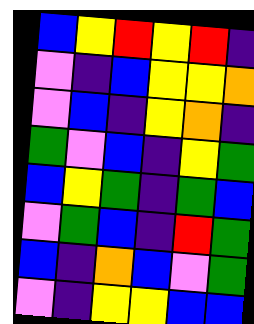[["blue", "yellow", "red", "yellow", "red", "indigo"], ["violet", "indigo", "blue", "yellow", "yellow", "orange"], ["violet", "blue", "indigo", "yellow", "orange", "indigo"], ["green", "violet", "blue", "indigo", "yellow", "green"], ["blue", "yellow", "green", "indigo", "green", "blue"], ["violet", "green", "blue", "indigo", "red", "green"], ["blue", "indigo", "orange", "blue", "violet", "green"], ["violet", "indigo", "yellow", "yellow", "blue", "blue"]]